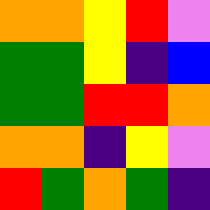[["orange", "orange", "yellow", "red", "violet"], ["green", "green", "yellow", "indigo", "blue"], ["green", "green", "red", "red", "orange"], ["orange", "orange", "indigo", "yellow", "violet"], ["red", "green", "orange", "green", "indigo"]]